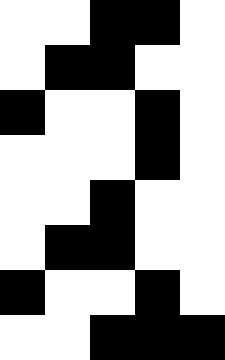[["white", "white", "black", "black", "white"], ["white", "black", "black", "white", "white"], ["black", "white", "white", "black", "white"], ["white", "white", "white", "black", "white"], ["white", "white", "black", "white", "white"], ["white", "black", "black", "white", "white"], ["black", "white", "white", "black", "white"], ["white", "white", "black", "black", "black"]]